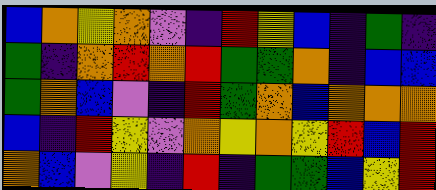[["blue", "orange", "yellow", "orange", "violet", "indigo", "red", "yellow", "blue", "indigo", "green", "indigo"], ["green", "indigo", "orange", "red", "orange", "red", "green", "green", "orange", "indigo", "blue", "blue"], ["green", "orange", "blue", "violet", "indigo", "red", "green", "orange", "blue", "orange", "orange", "orange"], ["blue", "indigo", "red", "yellow", "violet", "orange", "yellow", "orange", "yellow", "red", "blue", "red"], ["orange", "blue", "violet", "yellow", "indigo", "red", "indigo", "green", "green", "blue", "yellow", "red"]]